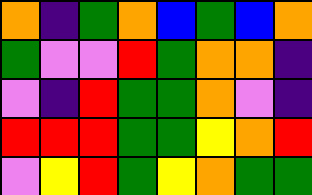[["orange", "indigo", "green", "orange", "blue", "green", "blue", "orange"], ["green", "violet", "violet", "red", "green", "orange", "orange", "indigo"], ["violet", "indigo", "red", "green", "green", "orange", "violet", "indigo"], ["red", "red", "red", "green", "green", "yellow", "orange", "red"], ["violet", "yellow", "red", "green", "yellow", "orange", "green", "green"]]